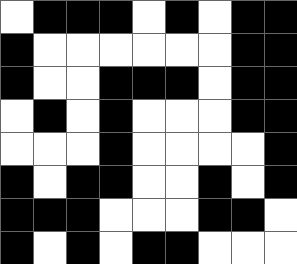[["white", "black", "black", "black", "white", "black", "white", "black", "black"], ["black", "white", "white", "white", "white", "white", "white", "black", "black"], ["black", "white", "white", "black", "black", "black", "white", "black", "black"], ["white", "black", "white", "black", "white", "white", "white", "black", "black"], ["white", "white", "white", "black", "white", "white", "white", "white", "black"], ["black", "white", "black", "black", "white", "white", "black", "white", "black"], ["black", "black", "black", "white", "white", "white", "black", "black", "white"], ["black", "white", "black", "white", "black", "black", "white", "white", "white"]]